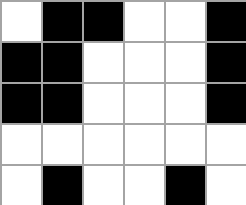[["white", "black", "black", "white", "white", "black"], ["black", "black", "white", "white", "white", "black"], ["black", "black", "white", "white", "white", "black"], ["white", "white", "white", "white", "white", "white"], ["white", "black", "white", "white", "black", "white"]]